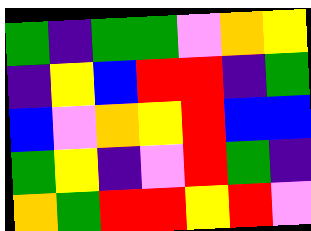[["green", "indigo", "green", "green", "violet", "orange", "yellow"], ["indigo", "yellow", "blue", "red", "red", "indigo", "green"], ["blue", "violet", "orange", "yellow", "red", "blue", "blue"], ["green", "yellow", "indigo", "violet", "red", "green", "indigo"], ["orange", "green", "red", "red", "yellow", "red", "violet"]]